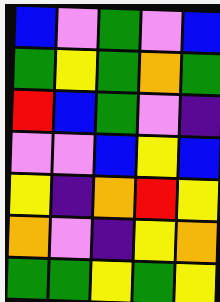[["blue", "violet", "green", "violet", "blue"], ["green", "yellow", "green", "orange", "green"], ["red", "blue", "green", "violet", "indigo"], ["violet", "violet", "blue", "yellow", "blue"], ["yellow", "indigo", "orange", "red", "yellow"], ["orange", "violet", "indigo", "yellow", "orange"], ["green", "green", "yellow", "green", "yellow"]]